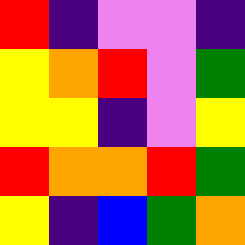[["red", "indigo", "violet", "violet", "indigo"], ["yellow", "orange", "red", "violet", "green"], ["yellow", "yellow", "indigo", "violet", "yellow"], ["red", "orange", "orange", "red", "green"], ["yellow", "indigo", "blue", "green", "orange"]]